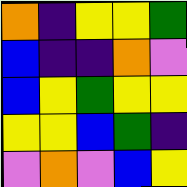[["orange", "indigo", "yellow", "yellow", "green"], ["blue", "indigo", "indigo", "orange", "violet"], ["blue", "yellow", "green", "yellow", "yellow"], ["yellow", "yellow", "blue", "green", "indigo"], ["violet", "orange", "violet", "blue", "yellow"]]